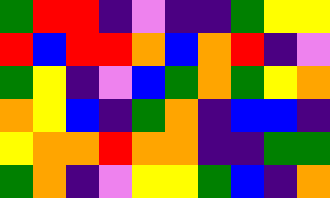[["green", "red", "red", "indigo", "violet", "indigo", "indigo", "green", "yellow", "yellow"], ["red", "blue", "red", "red", "orange", "blue", "orange", "red", "indigo", "violet"], ["green", "yellow", "indigo", "violet", "blue", "green", "orange", "green", "yellow", "orange"], ["orange", "yellow", "blue", "indigo", "green", "orange", "indigo", "blue", "blue", "indigo"], ["yellow", "orange", "orange", "red", "orange", "orange", "indigo", "indigo", "green", "green"], ["green", "orange", "indigo", "violet", "yellow", "yellow", "green", "blue", "indigo", "orange"]]